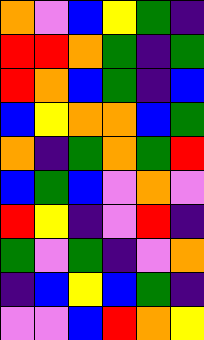[["orange", "violet", "blue", "yellow", "green", "indigo"], ["red", "red", "orange", "green", "indigo", "green"], ["red", "orange", "blue", "green", "indigo", "blue"], ["blue", "yellow", "orange", "orange", "blue", "green"], ["orange", "indigo", "green", "orange", "green", "red"], ["blue", "green", "blue", "violet", "orange", "violet"], ["red", "yellow", "indigo", "violet", "red", "indigo"], ["green", "violet", "green", "indigo", "violet", "orange"], ["indigo", "blue", "yellow", "blue", "green", "indigo"], ["violet", "violet", "blue", "red", "orange", "yellow"]]